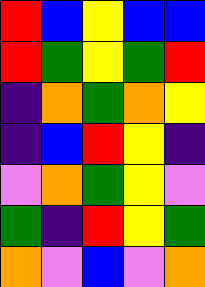[["red", "blue", "yellow", "blue", "blue"], ["red", "green", "yellow", "green", "red"], ["indigo", "orange", "green", "orange", "yellow"], ["indigo", "blue", "red", "yellow", "indigo"], ["violet", "orange", "green", "yellow", "violet"], ["green", "indigo", "red", "yellow", "green"], ["orange", "violet", "blue", "violet", "orange"]]